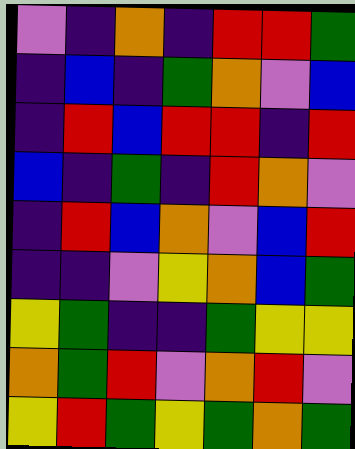[["violet", "indigo", "orange", "indigo", "red", "red", "green"], ["indigo", "blue", "indigo", "green", "orange", "violet", "blue"], ["indigo", "red", "blue", "red", "red", "indigo", "red"], ["blue", "indigo", "green", "indigo", "red", "orange", "violet"], ["indigo", "red", "blue", "orange", "violet", "blue", "red"], ["indigo", "indigo", "violet", "yellow", "orange", "blue", "green"], ["yellow", "green", "indigo", "indigo", "green", "yellow", "yellow"], ["orange", "green", "red", "violet", "orange", "red", "violet"], ["yellow", "red", "green", "yellow", "green", "orange", "green"]]